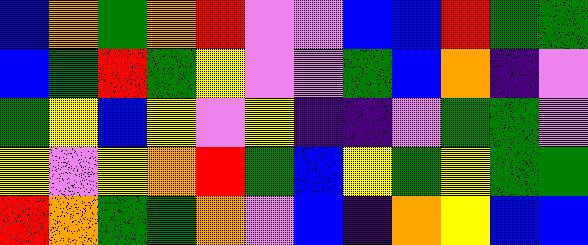[["blue", "orange", "green", "orange", "red", "violet", "violet", "blue", "blue", "red", "green", "green"], ["blue", "green", "red", "green", "yellow", "violet", "violet", "green", "blue", "orange", "indigo", "violet"], ["green", "yellow", "blue", "yellow", "violet", "yellow", "indigo", "indigo", "violet", "green", "green", "violet"], ["yellow", "violet", "yellow", "orange", "red", "green", "blue", "yellow", "green", "yellow", "green", "green"], ["red", "orange", "green", "green", "orange", "violet", "blue", "indigo", "orange", "yellow", "blue", "blue"]]